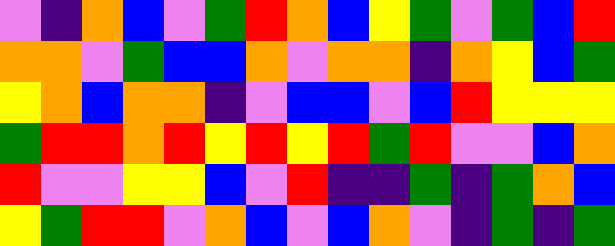[["violet", "indigo", "orange", "blue", "violet", "green", "red", "orange", "blue", "yellow", "green", "violet", "green", "blue", "red"], ["orange", "orange", "violet", "green", "blue", "blue", "orange", "violet", "orange", "orange", "indigo", "orange", "yellow", "blue", "green"], ["yellow", "orange", "blue", "orange", "orange", "indigo", "violet", "blue", "blue", "violet", "blue", "red", "yellow", "yellow", "yellow"], ["green", "red", "red", "orange", "red", "yellow", "red", "yellow", "red", "green", "red", "violet", "violet", "blue", "orange"], ["red", "violet", "violet", "yellow", "yellow", "blue", "violet", "red", "indigo", "indigo", "green", "indigo", "green", "orange", "blue"], ["yellow", "green", "red", "red", "violet", "orange", "blue", "violet", "blue", "orange", "violet", "indigo", "green", "indigo", "green"]]